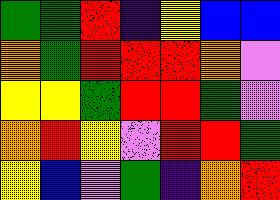[["green", "green", "red", "indigo", "yellow", "blue", "blue"], ["orange", "green", "red", "red", "red", "orange", "violet"], ["yellow", "yellow", "green", "red", "red", "green", "violet"], ["orange", "red", "yellow", "violet", "red", "red", "green"], ["yellow", "blue", "violet", "green", "indigo", "orange", "red"]]